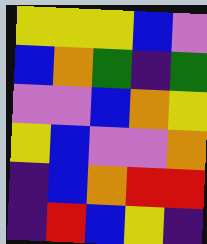[["yellow", "yellow", "yellow", "blue", "violet"], ["blue", "orange", "green", "indigo", "green"], ["violet", "violet", "blue", "orange", "yellow"], ["yellow", "blue", "violet", "violet", "orange"], ["indigo", "blue", "orange", "red", "red"], ["indigo", "red", "blue", "yellow", "indigo"]]